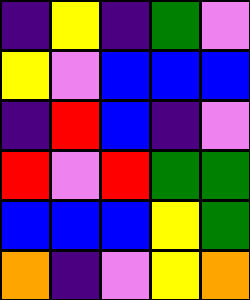[["indigo", "yellow", "indigo", "green", "violet"], ["yellow", "violet", "blue", "blue", "blue"], ["indigo", "red", "blue", "indigo", "violet"], ["red", "violet", "red", "green", "green"], ["blue", "blue", "blue", "yellow", "green"], ["orange", "indigo", "violet", "yellow", "orange"]]